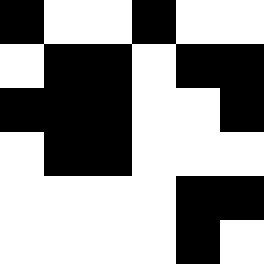[["black", "white", "white", "black", "white", "white"], ["white", "black", "black", "white", "black", "black"], ["black", "black", "black", "white", "white", "black"], ["white", "black", "black", "white", "white", "white"], ["white", "white", "white", "white", "black", "black"], ["white", "white", "white", "white", "black", "white"]]